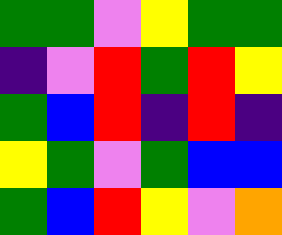[["green", "green", "violet", "yellow", "green", "green"], ["indigo", "violet", "red", "green", "red", "yellow"], ["green", "blue", "red", "indigo", "red", "indigo"], ["yellow", "green", "violet", "green", "blue", "blue"], ["green", "blue", "red", "yellow", "violet", "orange"]]